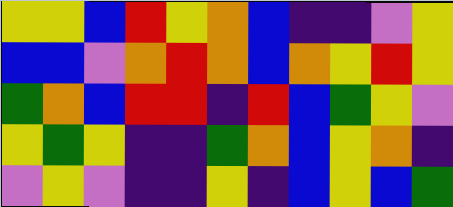[["yellow", "yellow", "blue", "red", "yellow", "orange", "blue", "indigo", "indigo", "violet", "yellow"], ["blue", "blue", "violet", "orange", "red", "orange", "blue", "orange", "yellow", "red", "yellow"], ["green", "orange", "blue", "red", "red", "indigo", "red", "blue", "green", "yellow", "violet"], ["yellow", "green", "yellow", "indigo", "indigo", "green", "orange", "blue", "yellow", "orange", "indigo"], ["violet", "yellow", "violet", "indigo", "indigo", "yellow", "indigo", "blue", "yellow", "blue", "green"]]